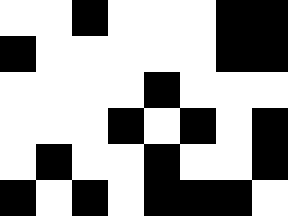[["white", "white", "black", "white", "white", "white", "black", "black"], ["black", "white", "white", "white", "white", "white", "black", "black"], ["white", "white", "white", "white", "black", "white", "white", "white"], ["white", "white", "white", "black", "white", "black", "white", "black"], ["white", "black", "white", "white", "black", "white", "white", "black"], ["black", "white", "black", "white", "black", "black", "black", "white"]]